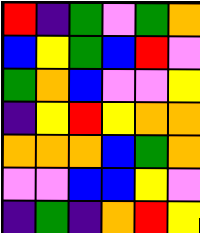[["red", "indigo", "green", "violet", "green", "orange"], ["blue", "yellow", "green", "blue", "red", "violet"], ["green", "orange", "blue", "violet", "violet", "yellow"], ["indigo", "yellow", "red", "yellow", "orange", "orange"], ["orange", "orange", "orange", "blue", "green", "orange"], ["violet", "violet", "blue", "blue", "yellow", "violet"], ["indigo", "green", "indigo", "orange", "red", "yellow"]]